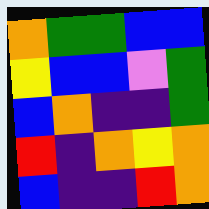[["orange", "green", "green", "blue", "blue"], ["yellow", "blue", "blue", "violet", "green"], ["blue", "orange", "indigo", "indigo", "green"], ["red", "indigo", "orange", "yellow", "orange"], ["blue", "indigo", "indigo", "red", "orange"]]